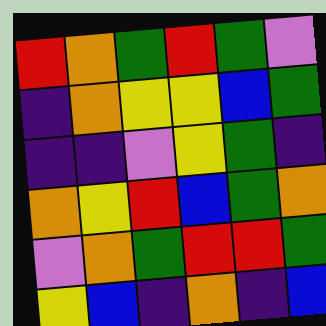[["red", "orange", "green", "red", "green", "violet"], ["indigo", "orange", "yellow", "yellow", "blue", "green"], ["indigo", "indigo", "violet", "yellow", "green", "indigo"], ["orange", "yellow", "red", "blue", "green", "orange"], ["violet", "orange", "green", "red", "red", "green"], ["yellow", "blue", "indigo", "orange", "indigo", "blue"]]